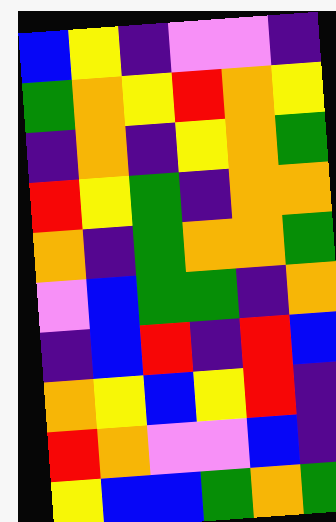[["blue", "yellow", "indigo", "violet", "violet", "indigo"], ["green", "orange", "yellow", "red", "orange", "yellow"], ["indigo", "orange", "indigo", "yellow", "orange", "green"], ["red", "yellow", "green", "indigo", "orange", "orange"], ["orange", "indigo", "green", "orange", "orange", "green"], ["violet", "blue", "green", "green", "indigo", "orange"], ["indigo", "blue", "red", "indigo", "red", "blue"], ["orange", "yellow", "blue", "yellow", "red", "indigo"], ["red", "orange", "violet", "violet", "blue", "indigo"], ["yellow", "blue", "blue", "green", "orange", "green"]]